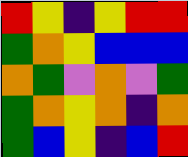[["red", "yellow", "indigo", "yellow", "red", "red"], ["green", "orange", "yellow", "blue", "blue", "blue"], ["orange", "green", "violet", "orange", "violet", "green"], ["green", "orange", "yellow", "orange", "indigo", "orange"], ["green", "blue", "yellow", "indigo", "blue", "red"]]